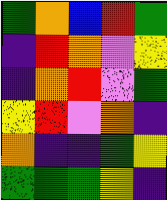[["green", "orange", "blue", "red", "green"], ["indigo", "red", "orange", "violet", "yellow"], ["indigo", "orange", "red", "violet", "green"], ["yellow", "red", "violet", "orange", "indigo"], ["orange", "indigo", "indigo", "green", "yellow"], ["green", "green", "green", "yellow", "indigo"]]